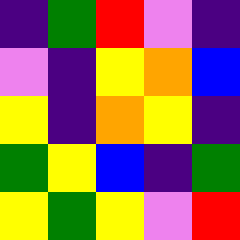[["indigo", "green", "red", "violet", "indigo"], ["violet", "indigo", "yellow", "orange", "blue"], ["yellow", "indigo", "orange", "yellow", "indigo"], ["green", "yellow", "blue", "indigo", "green"], ["yellow", "green", "yellow", "violet", "red"]]